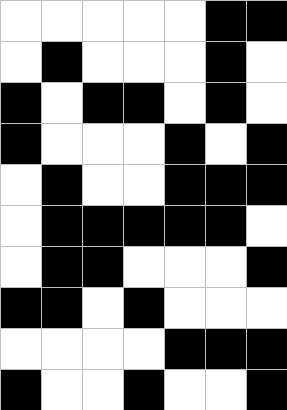[["white", "white", "white", "white", "white", "black", "black"], ["white", "black", "white", "white", "white", "black", "white"], ["black", "white", "black", "black", "white", "black", "white"], ["black", "white", "white", "white", "black", "white", "black"], ["white", "black", "white", "white", "black", "black", "black"], ["white", "black", "black", "black", "black", "black", "white"], ["white", "black", "black", "white", "white", "white", "black"], ["black", "black", "white", "black", "white", "white", "white"], ["white", "white", "white", "white", "black", "black", "black"], ["black", "white", "white", "black", "white", "white", "black"]]